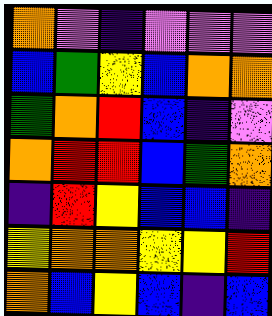[["orange", "violet", "indigo", "violet", "violet", "violet"], ["blue", "green", "yellow", "blue", "orange", "orange"], ["green", "orange", "red", "blue", "indigo", "violet"], ["orange", "red", "red", "blue", "green", "orange"], ["indigo", "red", "yellow", "blue", "blue", "indigo"], ["yellow", "orange", "orange", "yellow", "yellow", "red"], ["orange", "blue", "yellow", "blue", "indigo", "blue"]]